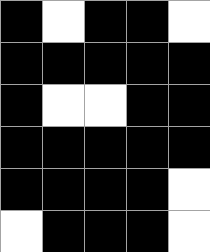[["black", "white", "black", "black", "white"], ["black", "black", "black", "black", "black"], ["black", "white", "white", "black", "black"], ["black", "black", "black", "black", "black"], ["black", "black", "black", "black", "white"], ["white", "black", "black", "black", "white"]]